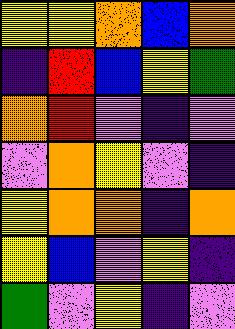[["yellow", "yellow", "orange", "blue", "orange"], ["indigo", "red", "blue", "yellow", "green"], ["orange", "red", "violet", "indigo", "violet"], ["violet", "orange", "yellow", "violet", "indigo"], ["yellow", "orange", "orange", "indigo", "orange"], ["yellow", "blue", "violet", "yellow", "indigo"], ["green", "violet", "yellow", "indigo", "violet"]]